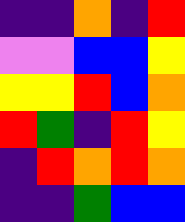[["indigo", "indigo", "orange", "indigo", "red"], ["violet", "violet", "blue", "blue", "yellow"], ["yellow", "yellow", "red", "blue", "orange"], ["red", "green", "indigo", "red", "yellow"], ["indigo", "red", "orange", "red", "orange"], ["indigo", "indigo", "green", "blue", "blue"]]